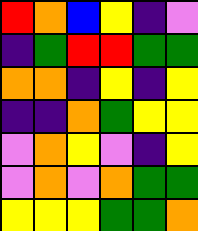[["red", "orange", "blue", "yellow", "indigo", "violet"], ["indigo", "green", "red", "red", "green", "green"], ["orange", "orange", "indigo", "yellow", "indigo", "yellow"], ["indigo", "indigo", "orange", "green", "yellow", "yellow"], ["violet", "orange", "yellow", "violet", "indigo", "yellow"], ["violet", "orange", "violet", "orange", "green", "green"], ["yellow", "yellow", "yellow", "green", "green", "orange"]]